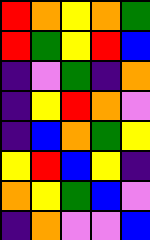[["red", "orange", "yellow", "orange", "green"], ["red", "green", "yellow", "red", "blue"], ["indigo", "violet", "green", "indigo", "orange"], ["indigo", "yellow", "red", "orange", "violet"], ["indigo", "blue", "orange", "green", "yellow"], ["yellow", "red", "blue", "yellow", "indigo"], ["orange", "yellow", "green", "blue", "violet"], ["indigo", "orange", "violet", "violet", "blue"]]